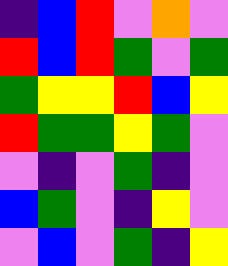[["indigo", "blue", "red", "violet", "orange", "violet"], ["red", "blue", "red", "green", "violet", "green"], ["green", "yellow", "yellow", "red", "blue", "yellow"], ["red", "green", "green", "yellow", "green", "violet"], ["violet", "indigo", "violet", "green", "indigo", "violet"], ["blue", "green", "violet", "indigo", "yellow", "violet"], ["violet", "blue", "violet", "green", "indigo", "yellow"]]